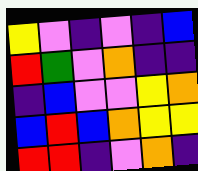[["yellow", "violet", "indigo", "violet", "indigo", "blue"], ["red", "green", "violet", "orange", "indigo", "indigo"], ["indigo", "blue", "violet", "violet", "yellow", "orange"], ["blue", "red", "blue", "orange", "yellow", "yellow"], ["red", "red", "indigo", "violet", "orange", "indigo"]]